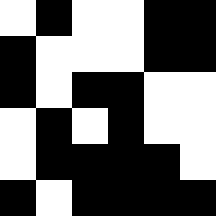[["white", "black", "white", "white", "black", "black"], ["black", "white", "white", "white", "black", "black"], ["black", "white", "black", "black", "white", "white"], ["white", "black", "white", "black", "white", "white"], ["white", "black", "black", "black", "black", "white"], ["black", "white", "black", "black", "black", "black"]]